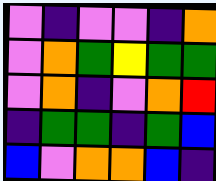[["violet", "indigo", "violet", "violet", "indigo", "orange"], ["violet", "orange", "green", "yellow", "green", "green"], ["violet", "orange", "indigo", "violet", "orange", "red"], ["indigo", "green", "green", "indigo", "green", "blue"], ["blue", "violet", "orange", "orange", "blue", "indigo"]]